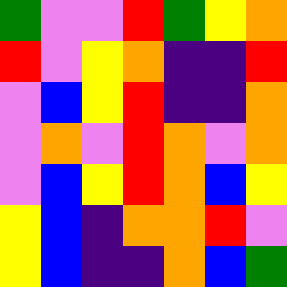[["green", "violet", "violet", "red", "green", "yellow", "orange"], ["red", "violet", "yellow", "orange", "indigo", "indigo", "red"], ["violet", "blue", "yellow", "red", "indigo", "indigo", "orange"], ["violet", "orange", "violet", "red", "orange", "violet", "orange"], ["violet", "blue", "yellow", "red", "orange", "blue", "yellow"], ["yellow", "blue", "indigo", "orange", "orange", "red", "violet"], ["yellow", "blue", "indigo", "indigo", "orange", "blue", "green"]]